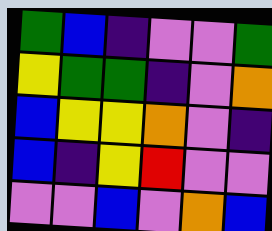[["green", "blue", "indigo", "violet", "violet", "green"], ["yellow", "green", "green", "indigo", "violet", "orange"], ["blue", "yellow", "yellow", "orange", "violet", "indigo"], ["blue", "indigo", "yellow", "red", "violet", "violet"], ["violet", "violet", "blue", "violet", "orange", "blue"]]